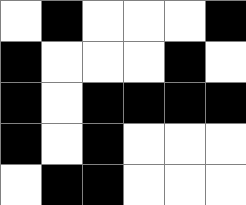[["white", "black", "white", "white", "white", "black"], ["black", "white", "white", "white", "black", "white"], ["black", "white", "black", "black", "black", "black"], ["black", "white", "black", "white", "white", "white"], ["white", "black", "black", "white", "white", "white"]]